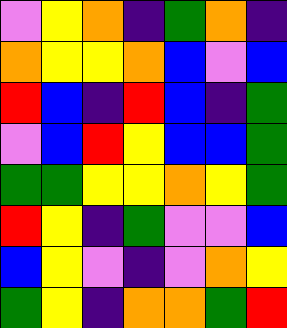[["violet", "yellow", "orange", "indigo", "green", "orange", "indigo"], ["orange", "yellow", "yellow", "orange", "blue", "violet", "blue"], ["red", "blue", "indigo", "red", "blue", "indigo", "green"], ["violet", "blue", "red", "yellow", "blue", "blue", "green"], ["green", "green", "yellow", "yellow", "orange", "yellow", "green"], ["red", "yellow", "indigo", "green", "violet", "violet", "blue"], ["blue", "yellow", "violet", "indigo", "violet", "orange", "yellow"], ["green", "yellow", "indigo", "orange", "orange", "green", "red"]]